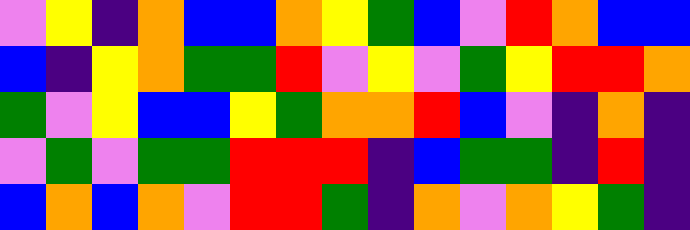[["violet", "yellow", "indigo", "orange", "blue", "blue", "orange", "yellow", "green", "blue", "violet", "red", "orange", "blue", "blue"], ["blue", "indigo", "yellow", "orange", "green", "green", "red", "violet", "yellow", "violet", "green", "yellow", "red", "red", "orange"], ["green", "violet", "yellow", "blue", "blue", "yellow", "green", "orange", "orange", "red", "blue", "violet", "indigo", "orange", "indigo"], ["violet", "green", "violet", "green", "green", "red", "red", "red", "indigo", "blue", "green", "green", "indigo", "red", "indigo"], ["blue", "orange", "blue", "orange", "violet", "red", "red", "green", "indigo", "orange", "violet", "orange", "yellow", "green", "indigo"]]